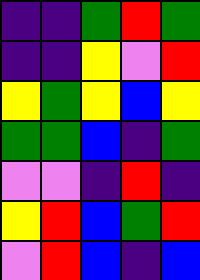[["indigo", "indigo", "green", "red", "green"], ["indigo", "indigo", "yellow", "violet", "red"], ["yellow", "green", "yellow", "blue", "yellow"], ["green", "green", "blue", "indigo", "green"], ["violet", "violet", "indigo", "red", "indigo"], ["yellow", "red", "blue", "green", "red"], ["violet", "red", "blue", "indigo", "blue"]]